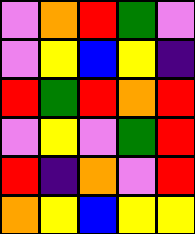[["violet", "orange", "red", "green", "violet"], ["violet", "yellow", "blue", "yellow", "indigo"], ["red", "green", "red", "orange", "red"], ["violet", "yellow", "violet", "green", "red"], ["red", "indigo", "orange", "violet", "red"], ["orange", "yellow", "blue", "yellow", "yellow"]]